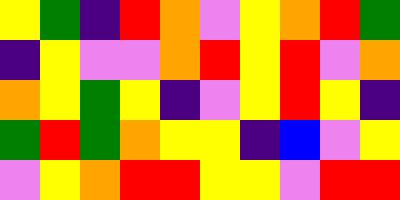[["yellow", "green", "indigo", "red", "orange", "violet", "yellow", "orange", "red", "green"], ["indigo", "yellow", "violet", "violet", "orange", "red", "yellow", "red", "violet", "orange"], ["orange", "yellow", "green", "yellow", "indigo", "violet", "yellow", "red", "yellow", "indigo"], ["green", "red", "green", "orange", "yellow", "yellow", "indigo", "blue", "violet", "yellow"], ["violet", "yellow", "orange", "red", "red", "yellow", "yellow", "violet", "red", "red"]]